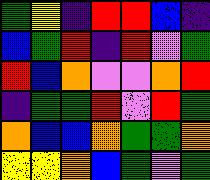[["green", "yellow", "indigo", "red", "red", "blue", "indigo"], ["blue", "green", "red", "indigo", "red", "violet", "green"], ["red", "blue", "orange", "violet", "violet", "orange", "red"], ["indigo", "green", "green", "red", "violet", "red", "green"], ["orange", "blue", "blue", "orange", "green", "green", "orange"], ["yellow", "yellow", "orange", "blue", "green", "violet", "green"]]